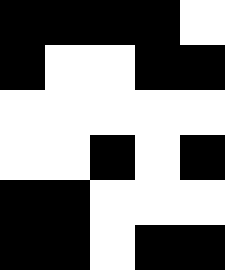[["black", "black", "black", "black", "white"], ["black", "white", "white", "black", "black"], ["white", "white", "white", "white", "white"], ["white", "white", "black", "white", "black"], ["black", "black", "white", "white", "white"], ["black", "black", "white", "black", "black"]]